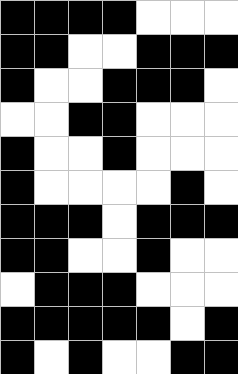[["black", "black", "black", "black", "white", "white", "white"], ["black", "black", "white", "white", "black", "black", "black"], ["black", "white", "white", "black", "black", "black", "white"], ["white", "white", "black", "black", "white", "white", "white"], ["black", "white", "white", "black", "white", "white", "white"], ["black", "white", "white", "white", "white", "black", "white"], ["black", "black", "black", "white", "black", "black", "black"], ["black", "black", "white", "white", "black", "white", "white"], ["white", "black", "black", "black", "white", "white", "white"], ["black", "black", "black", "black", "black", "white", "black"], ["black", "white", "black", "white", "white", "black", "black"]]